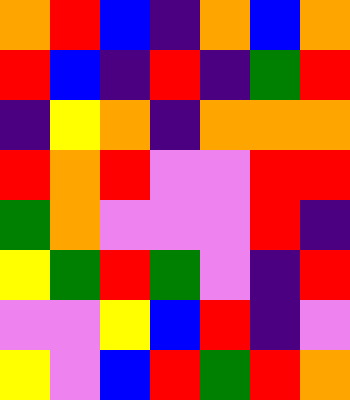[["orange", "red", "blue", "indigo", "orange", "blue", "orange"], ["red", "blue", "indigo", "red", "indigo", "green", "red"], ["indigo", "yellow", "orange", "indigo", "orange", "orange", "orange"], ["red", "orange", "red", "violet", "violet", "red", "red"], ["green", "orange", "violet", "violet", "violet", "red", "indigo"], ["yellow", "green", "red", "green", "violet", "indigo", "red"], ["violet", "violet", "yellow", "blue", "red", "indigo", "violet"], ["yellow", "violet", "blue", "red", "green", "red", "orange"]]